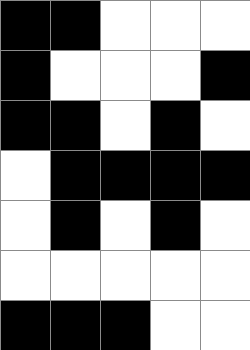[["black", "black", "white", "white", "white"], ["black", "white", "white", "white", "black"], ["black", "black", "white", "black", "white"], ["white", "black", "black", "black", "black"], ["white", "black", "white", "black", "white"], ["white", "white", "white", "white", "white"], ["black", "black", "black", "white", "white"]]